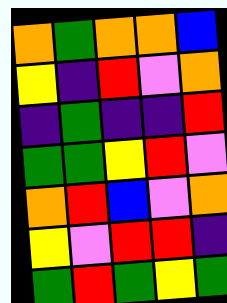[["orange", "green", "orange", "orange", "blue"], ["yellow", "indigo", "red", "violet", "orange"], ["indigo", "green", "indigo", "indigo", "red"], ["green", "green", "yellow", "red", "violet"], ["orange", "red", "blue", "violet", "orange"], ["yellow", "violet", "red", "red", "indigo"], ["green", "red", "green", "yellow", "green"]]